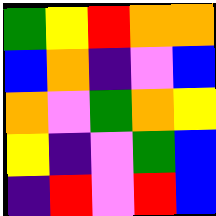[["green", "yellow", "red", "orange", "orange"], ["blue", "orange", "indigo", "violet", "blue"], ["orange", "violet", "green", "orange", "yellow"], ["yellow", "indigo", "violet", "green", "blue"], ["indigo", "red", "violet", "red", "blue"]]